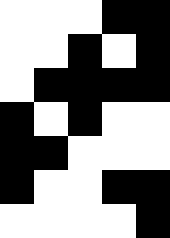[["white", "white", "white", "black", "black"], ["white", "white", "black", "white", "black"], ["white", "black", "black", "black", "black"], ["black", "white", "black", "white", "white"], ["black", "black", "white", "white", "white"], ["black", "white", "white", "black", "black"], ["white", "white", "white", "white", "black"]]